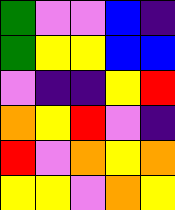[["green", "violet", "violet", "blue", "indigo"], ["green", "yellow", "yellow", "blue", "blue"], ["violet", "indigo", "indigo", "yellow", "red"], ["orange", "yellow", "red", "violet", "indigo"], ["red", "violet", "orange", "yellow", "orange"], ["yellow", "yellow", "violet", "orange", "yellow"]]